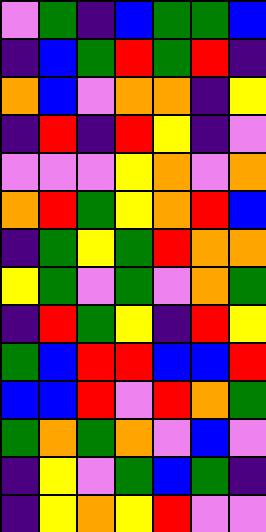[["violet", "green", "indigo", "blue", "green", "green", "blue"], ["indigo", "blue", "green", "red", "green", "red", "indigo"], ["orange", "blue", "violet", "orange", "orange", "indigo", "yellow"], ["indigo", "red", "indigo", "red", "yellow", "indigo", "violet"], ["violet", "violet", "violet", "yellow", "orange", "violet", "orange"], ["orange", "red", "green", "yellow", "orange", "red", "blue"], ["indigo", "green", "yellow", "green", "red", "orange", "orange"], ["yellow", "green", "violet", "green", "violet", "orange", "green"], ["indigo", "red", "green", "yellow", "indigo", "red", "yellow"], ["green", "blue", "red", "red", "blue", "blue", "red"], ["blue", "blue", "red", "violet", "red", "orange", "green"], ["green", "orange", "green", "orange", "violet", "blue", "violet"], ["indigo", "yellow", "violet", "green", "blue", "green", "indigo"], ["indigo", "yellow", "orange", "yellow", "red", "violet", "violet"]]